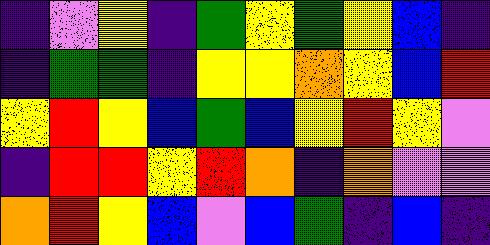[["indigo", "violet", "yellow", "indigo", "green", "yellow", "green", "yellow", "blue", "indigo"], ["indigo", "green", "green", "indigo", "yellow", "yellow", "orange", "yellow", "blue", "red"], ["yellow", "red", "yellow", "blue", "green", "blue", "yellow", "red", "yellow", "violet"], ["indigo", "red", "red", "yellow", "red", "orange", "indigo", "orange", "violet", "violet"], ["orange", "red", "yellow", "blue", "violet", "blue", "green", "indigo", "blue", "indigo"]]